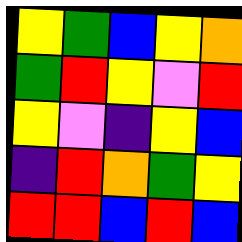[["yellow", "green", "blue", "yellow", "orange"], ["green", "red", "yellow", "violet", "red"], ["yellow", "violet", "indigo", "yellow", "blue"], ["indigo", "red", "orange", "green", "yellow"], ["red", "red", "blue", "red", "blue"]]